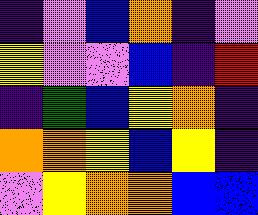[["indigo", "violet", "blue", "orange", "indigo", "violet"], ["yellow", "violet", "violet", "blue", "indigo", "red"], ["indigo", "green", "blue", "yellow", "orange", "indigo"], ["orange", "orange", "yellow", "blue", "yellow", "indigo"], ["violet", "yellow", "orange", "orange", "blue", "blue"]]